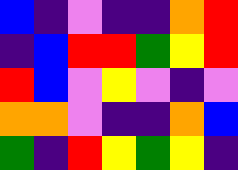[["blue", "indigo", "violet", "indigo", "indigo", "orange", "red"], ["indigo", "blue", "red", "red", "green", "yellow", "red"], ["red", "blue", "violet", "yellow", "violet", "indigo", "violet"], ["orange", "orange", "violet", "indigo", "indigo", "orange", "blue"], ["green", "indigo", "red", "yellow", "green", "yellow", "indigo"]]